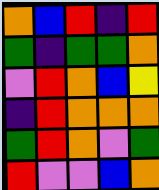[["orange", "blue", "red", "indigo", "red"], ["green", "indigo", "green", "green", "orange"], ["violet", "red", "orange", "blue", "yellow"], ["indigo", "red", "orange", "orange", "orange"], ["green", "red", "orange", "violet", "green"], ["red", "violet", "violet", "blue", "orange"]]